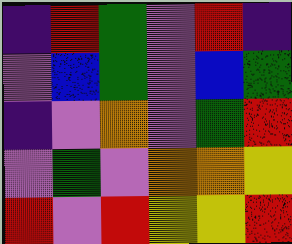[["indigo", "red", "green", "violet", "red", "indigo"], ["violet", "blue", "green", "violet", "blue", "green"], ["indigo", "violet", "orange", "violet", "green", "red"], ["violet", "green", "violet", "orange", "orange", "yellow"], ["red", "violet", "red", "yellow", "yellow", "red"]]